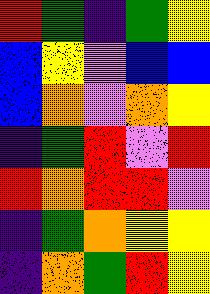[["red", "green", "indigo", "green", "yellow"], ["blue", "yellow", "violet", "blue", "blue"], ["blue", "orange", "violet", "orange", "yellow"], ["indigo", "green", "red", "violet", "red"], ["red", "orange", "red", "red", "violet"], ["indigo", "green", "orange", "yellow", "yellow"], ["indigo", "orange", "green", "red", "yellow"]]